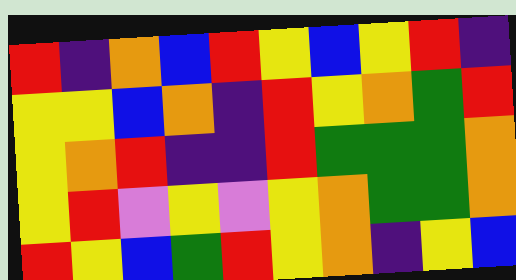[["red", "indigo", "orange", "blue", "red", "yellow", "blue", "yellow", "red", "indigo"], ["yellow", "yellow", "blue", "orange", "indigo", "red", "yellow", "orange", "green", "red"], ["yellow", "orange", "red", "indigo", "indigo", "red", "green", "green", "green", "orange"], ["yellow", "red", "violet", "yellow", "violet", "yellow", "orange", "green", "green", "orange"], ["red", "yellow", "blue", "green", "red", "yellow", "orange", "indigo", "yellow", "blue"]]